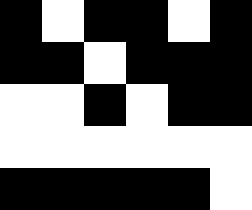[["black", "white", "black", "black", "white", "black"], ["black", "black", "white", "black", "black", "black"], ["white", "white", "black", "white", "black", "black"], ["white", "white", "white", "white", "white", "white"], ["black", "black", "black", "black", "black", "white"]]